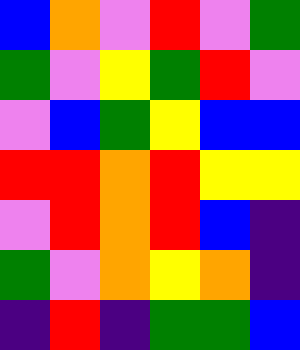[["blue", "orange", "violet", "red", "violet", "green"], ["green", "violet", "yellow", "green", "red", "violet"], ["violet", "blue", "green", "yellow", "blue", "blue"], ["red", "red", "orange", "red", "yellow", "yellow"], ["violet", "red", "orange", "red", "blue", "indigo"], ["green", "violet", "orange", "yellow", "orange", "indigo"], ["indigo", "red", "indigo", "green", "green", "blue"]]